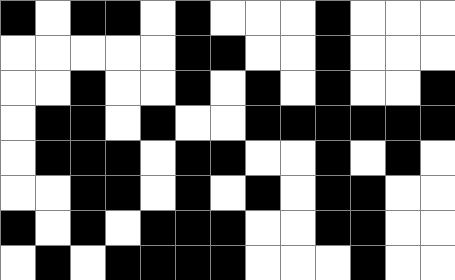[["black", "white", "black", "black", "white", "black", "white", "white", "white", "black", "white", "white", "white"], ["white", "white", "white", "white", "white", "black", "black", "white", "white", "black", "white", "white", "white"], ["white", "white", "black", "white", "white", "black", "white", "black", "white", "black", "white", "white", "black"], ["white", "black", "black", "white", "black", "white", "white", "black", "black", "black", "black", "black", "black"], ["white", "black", "black", "black", "white", "black", "black", "white", "white", "black", "white", "black", "white"], ["white", "white", "black", "black", "white", "black", "white", "black", "white", "black", "black", "white", "white"], ["black", "white", "black", "white", "black", "black", "black", "white", "white", "black", "black", "white", "white"], ["white", "black", "white", "black", "black", "black", "black", "white", "white", "white", "black", "white", "white"]]